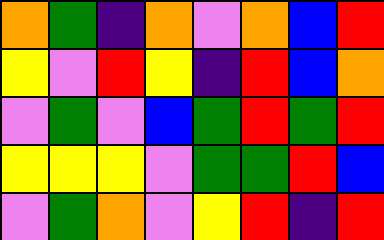[["orange", "green", "indigo", "orange", "violet", "orange", "blue", "red"], ["yellow", "violet", "red", "yellow", "indigo", "red", "blue", "orange"], ["violet", "green", "violet", "blue", "green", "red", "green", "red"], ["yellow", "yellow", "yellow", "violet", "green", "green", "red", "blue"], ["violet", "green", "orange", "violet", "yellow", "red", "indigo", "red"]]